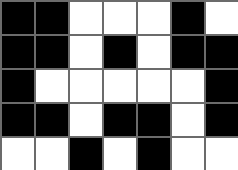[["black", "black", "white", "white", "white", "black", "white"], ["black", "black", "white", "black", "white", "black", "black"], ["black", "white", "white", "white", "white", "white", "black"], ["black", "black", "white", "black", "black", "white", "black"], ["white", "white", "black", "white", "black", "white", "white"]]